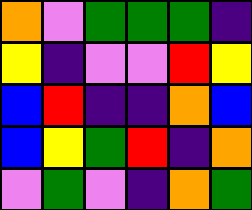[["orange", "violet", "green", "green", "green", "indigo"], ["yellow", "indigo", "violet", "violet", "red", "yellow"], ["blue", "red", "indigo", "indigo", "orange", "blue"], ["blue", "yellow", "green", "red", "indigo", "orange"], ["violet", "green", "violet", "indigo", "orange", "green"]]